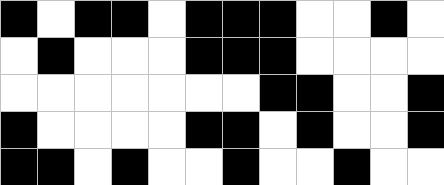[["black", "white", "black", "black", "white", "black", "black", "black", "white", "white", "black", "white"], ["white", "black", "white", "white", "white", "black", "black", "black", "white", "white", "white", "white"], ["white", "white", "white", "white", "white", "white", "white", "black", "black", "white", "white", "black"], ["black", "white", "white", "white", "white", "black", "black", "white", "black", "white", "white", "black"], ["black", "black", "white", "black", "white", "white", "black", "white", "white", "black", "white", "white"]]